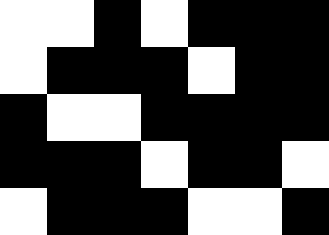[["white", "white", "black", "white", "black", "black", "black"], ["white", "black", "black", "black", "white", "black", "black"], ["black", "white", "white", "black", "black", "black", "black"], ["black", "black", "black", "white", "black", "black", "white"], ["white", "black", "black", "black", "white", "white", "black"]]